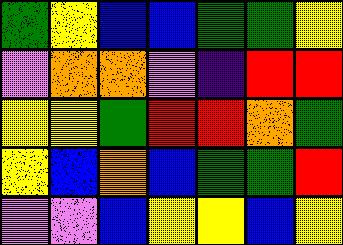[["green", "yellow", "blue", "blue", "green", "green", "yellow"], ["violet", "orange", "orange", "violet", "indigo", "red", "red"], ["yellow", "yellow", "green", "red", "red", "orange", "green"], ["yellow", "blue", "orange", "blue", "green", "green", "red"], ["violet", "violet", "blue", "yellow", "yellow", "blue", "yellow"]]